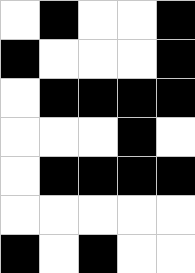[["white", "black", "white", "white", "black"], ["black", "white", "white", "white", "black"], ["white", "black", "black", "black", "black"], ["white", "white", "white", "black", "white"], ["white", "black", "black", "black", "black"], ["white", "white", "white", "white", "white"], ["black", "white", "black", "white", "white"]]